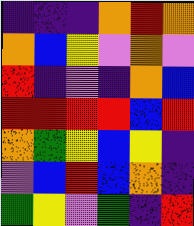[["indigo", "indigo", "indigo", "orange", "red", "orange"], ["orange", "blue", "yellow", "violet", "orange", "violet"], ["red", "indigo", "violet", "indigo", "orange", "blue"], ["red", "red", "red", "red", "blue", "red"], ["orange", "green", "yellow", "blue", "yellow", "indigo"], ["violet", "blue", "red", "blue", "orange", "indigo"], ["green", "yellow", "violet", "green", "indigo", "red"]]